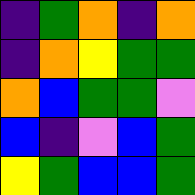[["indigo", "green", "orange", "indigo", "orange"], ["indigo", "orange", "yellow", "green", "green"], ["orange", "blue", "green", "green", "violet"], ["blue", "indigo", "violet", "blue", "green"], ["yellow", "green", "blue", "blue", "green"]]